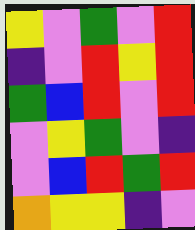[["yellow", "violet", "green", "violet", "red"], ["indigo", "violet", "red", "yellow", "red"], ["green", "blue", "red", "violet", "red"], ["violet", "yellow", "green", "violet", "indigo"], ["violet", "blue", "red", "green", "red"], ["orange", "yellow", "yellow", "indigo", "violet"]]